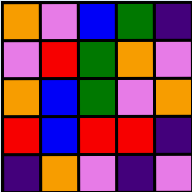[["orange", "violet", "blue", "green", "indigo"], ["violet", "red", "green", "orange", "violet"], ["orange", "blue", "green", "violet", "orange"], ["red", "blue", "red", "red", "indigo"], ["indigo", "orange", "violet", "indigo", "violet"]]